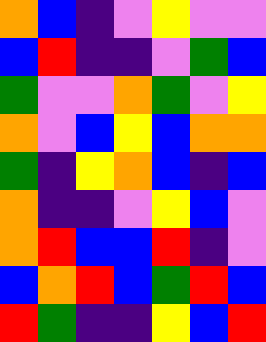[["orange", "blue", "indigo", "violet", "yellow", "violet", "violet"], ["blue", "red", "indigo", "indigo", "violet", "green", "blue"], ["green", "violet", "violet", "orange", "green", "violet", "yellow"], ["orange", "violet", "blue", "yellow", "blue", "orange", "orange"], ["green", "indigo", "yellow", "orange", "blue", "indigo", "blue"], ["orange", "indigo", "indigo", "violet", "yellow", "blue", "violet"], ["orange", "red", "blue", "blue", "red", "indigo", "violet"], ["blue", "orange", "red", "blue", "green", "red", "blue"], ["red", "green", "indigo", "indigo", "yellow", "blue", "red"]]